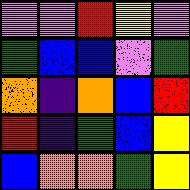[["violet", "violet", "red", "yellow", "violet"], ["green", "blue", "blue", "violet", "green"], ["orange", "indigo", "orange", "blue", "red"], ["red", "indigo", "green", "blue", "yellow"], ["blue", "orange", "orange", "green", "yellow"]]